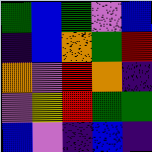[["green", "blue", "green", "violet", "blue"], ["indigo", "blue", "orange", "green", "red"], ["orange", "violet", "red", "orange", "indigo"], ["violet", "yellow", "red", "green", "green"], ["blue", "violet", "indigo", "blue", "indigo"]]